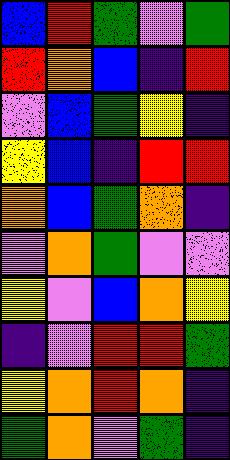[["blue", "red", "green", "violet", "green"], ["red", "orange", "blue", "indigo", "red"], ["violet", "blue", "green", "yellow", "indigo"], ["yellow", "blue", "indigo", "red", "red"], ["orange", "blue", "green", "orange", "indigo"], ["violet", "orange", "green", "violet", "violet"], ["yellow", "violet", "blue", "orange", "yellow"], ["indigo", "violet", "red", "red", "green"], ["yellow", "orange", "red", "orange", "indigo"], ["green", "orange", "violet", "green", "indigo"]]